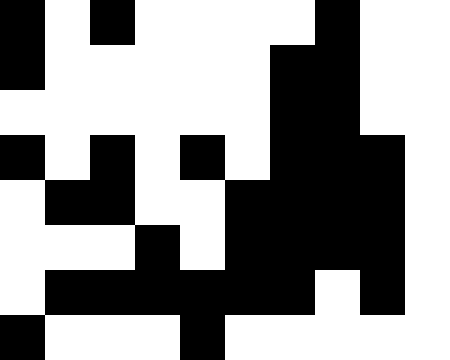[["black", "white", "black", "white", "white", "white", "white", "black", "white", "white"], ["black", "white", "white", "white", "white", "white", "black", "black", "white", "white"], ["white", "white", "white", "white", "white", "white", "black", "black", "white", "white"], ["black", "white", "black", "white", "black", "white", "black", "black", "black", "white"], ["white", "black", "black", "white", "white", "black", "black", "black", "black", "white"], ["white", "white", "white", "black", "white", "black", "black", "black", "black", "white"], ["white", "black", "black", "black", "black", "black", "black", "white", "black", "white"], ["black", "white", "white", "white", "black", "white", "white", "white", "white", "white"]]